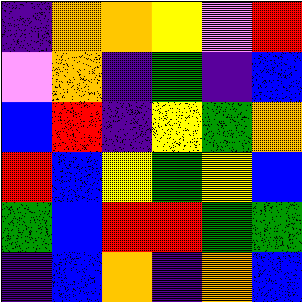[["indigo", "orange", "orange", "yellow", "violet", "red"], ["violet", "orange", "indigo", "green", "indigo", "blue"], ["blue", "red", "indigo", "yellow", "green", "orange"], ["red", "blue", "yellow", "green", "yellow", "blue"], ["green", "blue", "red", "red", "green", "green"], ["indigo", "blue", "orange", "indigo", "orange", "blue"]]